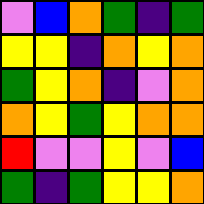[["violet", "blue", "orange", "green", "indigo", "green"], ["yellow", "yellow", "indigo", "orange", "yellow", "orange"], ["green", "yellow", "orange", "indigo", "violet", "orange"], ["orange", "yellow", "green", "yellow", "orange", "orange"], ["red", "violet", "violet", "yellow", "violet", "blue"], ["green", "indigo", "green", "yellow", "yellow", "orange"]]